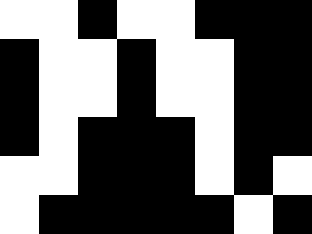[["white", "white", "black", "white", "white", "black", "black", "black"], ["black", "white", "white", "black", "white", "white", "black", "black"], ["black", "white", "white", "black", "white", "white", "black", "black"], ["black", "white", "black", "black", "black", "white", "black", "black"], ["white", "white", "black", "black", "black", "white", "black", "white"], ["white", "black", "black", "black", "black", "black", "white", "black"]]